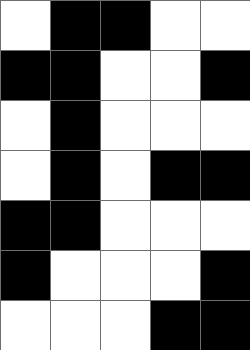[["white", "black", "black", "white", "white"], ["black", "black", "white", "white", "black"], ["white", "black", "white", "white", "white"], ["white", "black", "white", "black", "black"], ["black", "black", "white", "white", "white"], ["black", "white", "white", "white", "black"], ["white", "white", "white", "black", "black"]]